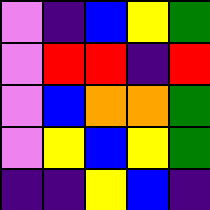[["violet", "indigo", "blue", "yellow", "green"], ["violet", "red", "red", "indigo", "red"], ["violet", "blue", "orange", "orange", "green"], ["violet", "yellow", "blue", "yellow", "green"], ["indigo", "indigo", "yellow", "blue", "indigo"]]